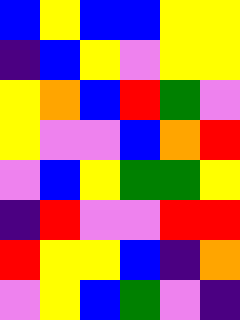[["blue", "yellow", "blue", "blue", "yellow", "yellow"], ["indigo", "blue", "yellow", "violet", "yellow", "yellow"], ["yellow", "orange", "blue", "red", "green", "violet"], ["yellow", "violet", "violet", "blue", "orange", "red"], ["violet", "blue", "yellow", "green", "green", "yellow"], ["indigo", "red", "violet", "violet", "red", "red"], ["red", "yellow", "yellow", "blue", "indigo", "orange"], ["violet", "yellow", "blue", "green", "violet", "indigo"]]